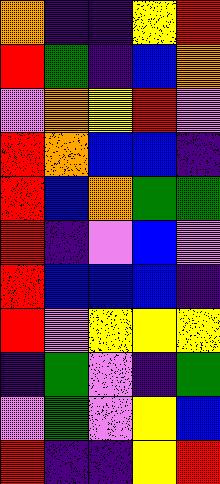[["orange", "indigo", "indigo", "yellow", "red"], ["red", "green", "indigo", "blue", "orange"], ["violet", "orange", "yellow", "red", "violet"], ["red", "orange", "blue", "blue", "indigo"], ["red", "blue", "orange", "green", "green"], ["red", "indigo", "violet", "blue", "violet"], ["red", "blue", "blue", "blue", "indigo"], ["red", "violet", "yellow", "yellow", "yellow"], ["indigo", "green", "violet", "indigo", "green"], ["violet", "green", "violet", "yellow", "blue"], ["red", "indigo", "indigo", "yellow", "red"]]